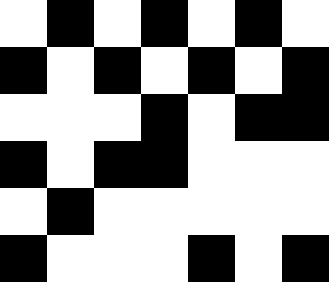[["white", "black", "white", "black", "white", "black", "white"], ["black", "white", "black", "white", "black", "white", "black"], ["white", "white", "white", "black", "white", "black", "black"], ["black", "white", "black", "black", "white", "white", "white"], ["white", "black", "white", "white", "white", "white", "white"], ["black", "white", "white", "white", "black", "white", "black"]]